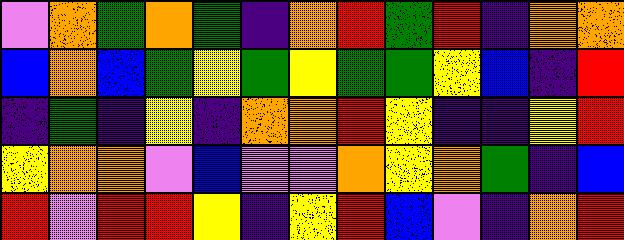[["violet", "orange", "green", "orange", "green", "indigo", "orange", "red", "green", "red", "indigo", "orange", "orange"], ["blue", "orange", "blue", "green", "yellow", "green", "yellow", "green", "green", "yellow", "blue", "indigo", "red"], ["indigo", "green", "indigo", "yellow", "indigo", "orange", "orange", "red", "yellow", "indigo", "indigo", "yellow", "red"], ["yellow", "orange", "orange", "violet", "blue", "violet", "violet", "orange", "yellow", "orange", "green", "indigo", "blue"], ["red", "violet", "red", "red", "yellow", "indigo", "yellow", "red", "blue", "violet", "indigo", "orange", "red"]]